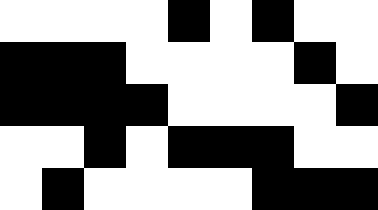[["white", "white", "white", "white", "black", "white", "black", "white", "white"], ["black", "black", "black", "white", "white", "white", "white", "black", "white"], ["black", "black", "black", "black", "white", "white", "white", "white", "black"], ["white", "white", "black", "white", "black", "black", "black", "white", "white"], ["white", "black", "white", "white", "white", "white", "black", "black", "black"]]